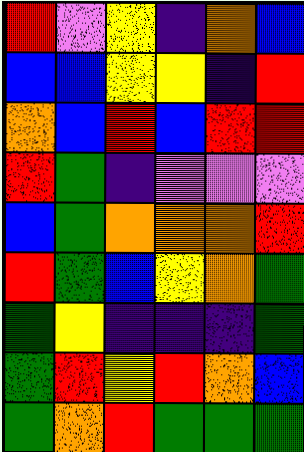[["red", "violet", "yellow", "indigo", "orange", "blue"], ["blue", "blue", "yellow", "yellow", "indigo", "red"], ["orange", "blue", "red", "blue", "red", "red"], ["red", "green", "indigo", "violet", "violet", "violet"], ["blue", "green", "orange", "orange", "orange", "red"], ["red", "green", "blue", "yellow", "orange", "green"], ["green", "yellow", "indigo", "indigo", "indigo", "green"], ["green", "red", "yellow", "red", "orange", "blue"], ["green", "orange", "red", "green", "green", "green"]]